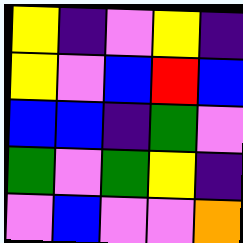[["yellow", "indigo", "violet", "yellow", "indigo"], ["yellow", "violet", "blue", "red", "blue"], ["blue", "blue", "indigo", "green", "violet"], ["green", "violet", "green", "yellow", "indigo"], ["violet", "blue", "violet", "violet", "orange"]]